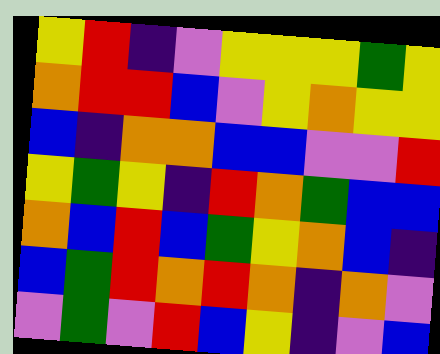[["yellow", "red", "indigo", "violet", "yellow", "yellow", "yellow", "green", "yellow"], ["orange", "red", "red", "blue", "violet", "yellow", "orange", "yellow", "yellow"], ["blue", "indigo", "orange", "orange", "blue", "blue", "violet", "violet", "red"], ["yellow", "green", "yellow", "indigo", "red", "orange", "green", "blue", "blue"], ["orange", "blue", "red", "blue", "green", "yellow", "orange", "blue", "indigo"], ["blue", "green", "red", "orange", "red", "orange", "indigo", "orange", "violet"], ["violet", "green", "violet", "red", "blue", "yellow", "indigo", "violet", "blue"]]